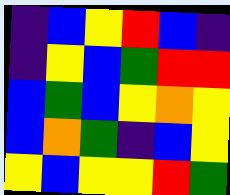[["indigo", "blue", "yellow", "red", "blue", "indigo"], ["indigo", "yellow", "blue", "green", "red", "red"], ["blue", "green", "blue", "yellow", "orange", "yellow"], ["blue", "orange", "green", "indigo", "blue", "yellow"], ["yellow", "blue", "yellow", "yellow", "red", "green"]]